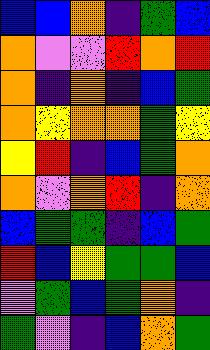[["blue", "blue", "orange", "indigo", "green", "blue"], ["orange", "violet", "violet", "red", "orange", "red"], ["orange", "indigo", "orange", "indigo", "blue", "green"], ["orange", "yellow", "orange", "orange", "green", "yellow"], ["yellow", "red", "indigo", "blue", "green", "orange"], ["orange", "violet", "orange", "red", "indigo", "orange"], ["blue", "green", "green", "indigo", "blue", "green"], ["red", "blue", "yellow", "green", "green", "blue"], ["violet", "green", "blue", "green", "orange", "indigo"], ["green", "violet", "indigo", "blue", "orange", "green"]]